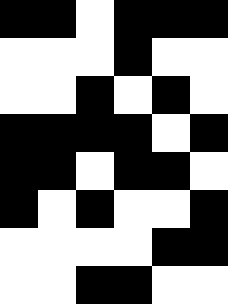[["black", "black", "white", "black", "black", "black"], ["white", "white", "white", "black", "white", "white"], ["white", "white", "black", "white", "black", "white"], ["black", "black", "black", "black", "white", "black"], ["black", "black", "white", "black", "black", "white"], ["black", "white", "black", "white", "white", "black"], ["white", "white", "white", "white", "black", "black"], ["white", "white", "black", "black", "white", "white"]]